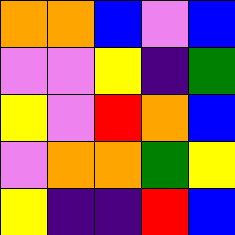[["orange", "orange", "blue", "violet", "blue"], ["violet", "violet", "yellow", "indigo", "green"], ["yellow", "violet", "red", "orange", "blue"], ["violet", "orange", "orange", "green", "yellow"], ["yellow", "indigo", "indigo", "red", "blue"]]